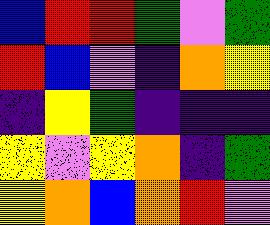[["blue", "red", "red", "green", "violet", "green"], ["red", "blue", "violet", "indigo", "orange", "yellow"], ["indigo", "yellow", "green", "indigo", "indigo", "indigo"], ["yellow", "violet", "yellow", "orange", "indigo", "green"], ["yellow", "orange", "blue", "orange", "red", "violet"]]